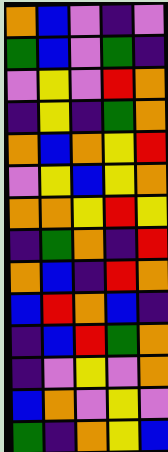[["orange", "blue", "violet", "indigo", "violet"], ["green", "blue", "violet", "green", "indigo"], ["violet", "yellow", "violet", "red", "orange"], ["indigo", "yellow", "indigo", "green", "orange"], ["orange", "blue", "orange", "yellow", "red"], ["violet", "yellow", "blue", "yellow", "orange"], ["orange", "orange", "yellow", "red", "yellow"], ["indigo", "green", "orange", "indigo", "red"], ["orange", "blue", "indigo", "red", "orange"], ["blue", "red", "orange", "blue", "indigo"], ["indigo", "blue", "red", "green", "orange"], ["indigo", "violet", "yellow", "violet", "orange"], ["blue", "orange", "violet", "yellow", "violet"], ["green", "indigo", "orange", "yellow", "blue"]]